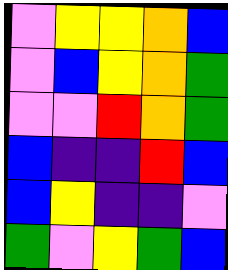[["violet", "yellow", "yellow", "orange", "blue"], ["violet", "blue", "yellow", "orange", "green"], ["violet", "violet", "red", "orange", "green"], ["blue", "indigo", "indigo", "red", "blue"], ["blue", "yellow", "indigo", "indigo", "violet"], ["green", "violet", "yellow", "green", "blue"]]